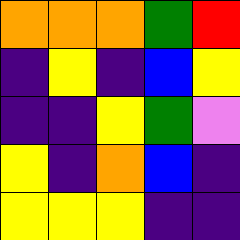[["orange", "orange", "orange", "green", "red"], ["indigo", "yellow", "indigo", "blue", "yellow"], ["indigo", "indigo", "yellow", "green", "violet"], ["yellow", "indigo", "orange", "blue", "indigo"], ["yellow", "yellow", "yellow", "indigo", "indigo"]]